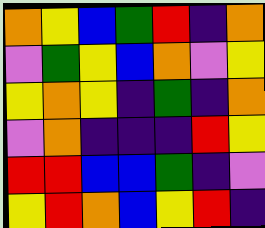[["orange", "yellow", "blue", "green", "red", "indigo", "orange"], ["violet", "green", "yellow", "blue", "orange", "violet", "yellow"], ["yellow", "orange", "yellow", "indigo", "green", "indigo", "orange"], ["violet", "orange", "indigo", "indigo", "indigo", "red", "yellow"], ["red", "red", "blue", "blue", "green", "indigo", "violet"], ["yellow", "red", "orange", "blue", "yellow", "red", "indigo"]]